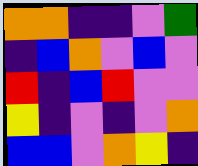[["orange", "orange", "indigo", "indigo", "violet", "green"], ["indigo", "blue", "orange", "violet", "blue", "violet"], ["red", "indigo", "blue", "red", "violet", "violet"], ["yellow", "indigo", "violet", "indigo", "violet", "orange"], ["blue", "blue", "violet", "orange", "yellow", "indigo"]]